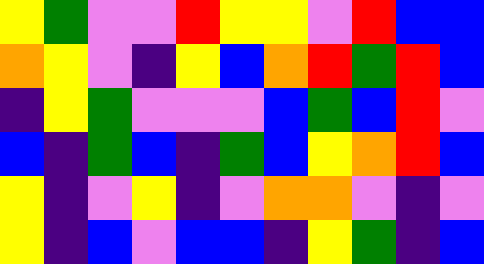[["yellow", "green", "violet", "violet", "red", "yellow", "yellow", "violet", "red", "blue", "blue"], ["orange", "yellow", "violet", "indigo", "yellow", "blue", "orange", "red", "green", "red", "blue"], ["indigo", "yellow", "green", "violet", "violet", "violet", "blue", "green", "blue", "red", "violet"], ["blue", "indigo", "green", "blue", "indigo", "green", "blue", "yellow", "orange", "red", "blue"], ["yellow", "indigo", "violet", "yellow", "indigo", "violet", "orange", "orange", "violet", "indigo", "violet"], ["yellow", "indigo", "blue", "violet", "blue", "blue", "indigo", "yellow", "green", "indigo", "blue"]]